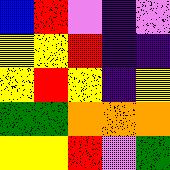[["blue", "red", "violet", "indigo", "violet"], ["yellow", "yellow", "red", "indigo", "indigo"], ["yellow", "red", "yellow", "indigo", "yellow"], ["green", "green", "orange", "orange", "orange"], ["yellow", "yellow", "red", "violet", "green"]]